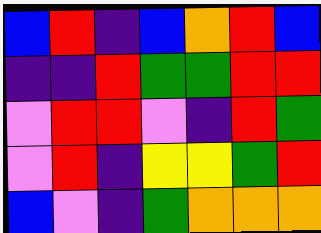[["blue", "red", "indigo", "blue", "orange", "red", "blue"], ["indigo", "indigo", "red", "green", "green", "red", "red"], ["violet", "red", "red", "violet", "indigo", "red", "green"], ["violet", "red", "indigo", "yellow", "yellow", "green", "red"], ["blue", "violet", "indigo", "green", "orange", "orange", "orange"]]